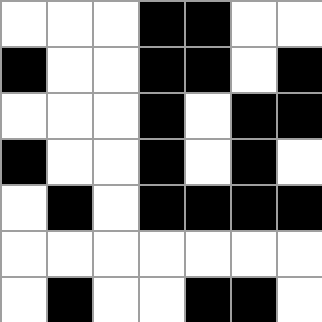[["white", "white", "white", "black", "black", "white", "white"], ["black", "white", "white", "black", "black", "white", "black"], ["white", "white", "white", "black", "white", "black", "black"], ["black", "white", "white", "black", "white", "black", "white"], ["white", "black", "white", "black", "black", "black", "black"], ["white", "white", "white", "white", "white", "white", "white"], ["white", "black", "white", "white", "black", "black", "white"]]